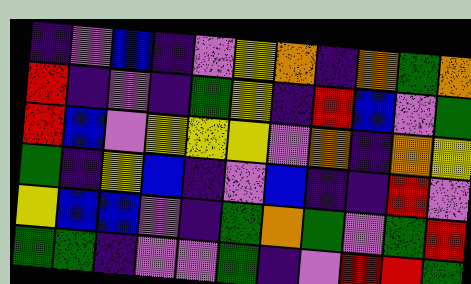[["indigo", "violet", "blue", "indigo", "violet", "yellow", "orange", "indigo", "orange", "green", "orange"], ["red", "indigo", "violet", "indigo", "green", "yellow", "indigo", "red", "blue", "violet", "green"], ["red", "blue", "violet", "yellow", "yellow", "yellow", "violet", "orange", "indigo", "orange", "yellow"], ["green", "indigo", "yellow", "blue", "indigo", "violet", "blue", "indigo", "indigo", "red", "violet"], ["yellow", "blue", "blue", "violet", "indigo", "green", "orange", "green", "violet", "green", "red"], ["green", "green", "indigo", "violet", "violet", "green", "indigo", "violet", "red", "red", "green"]]